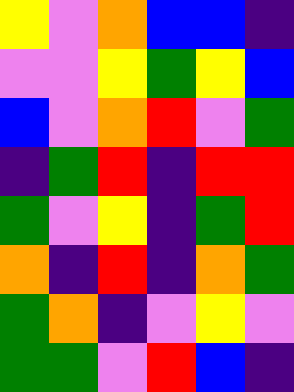[["yellow", "violet", "orange", "blue", "blue", "indigo"], ["violet", "violet", "yellow", "green", "yellow", "blue"], ["blue", "violet", "orange", "red", "violet", "green"], ["indigo", "green", "red", "indigo", "red", "red"], ["green", "violet", "yellow", "indigo", "green", "red"], ["orange", "indigo", "red", "indigo", "orange", "green"], ["green", "orange", "indigo", "violet", "yellow", "violet"], ["green", "green", "violet", "red", "blue", "indigo"]]